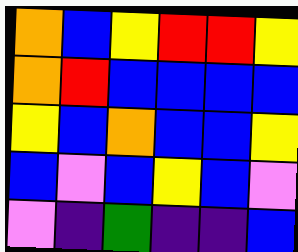[["orange", "blue", "yellow", "red", "red", "yellow"], ["orange", "red", "blue", "blue", "blue", "blue"], ["yellow", "blue", "orange", "blue", "blue", "yellow"], ["blue", "violet", "blue", "yellow", "blue", "violet"], ["violet", "indigo", "green", "indigo", "indigo", "blue"]]